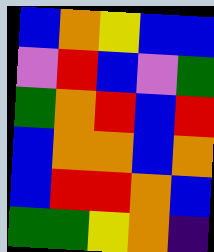[["blue", "orange", "yellow", "blue", "blue"], ["violet", "red", "blue", "violet", "green"], ["green", "orange", "red", "blue", "red"], ["blue", "orange", "orange", "blue", "orange"], ["blue", "red", "red", "orange", "blue"], ["green", "green", "yellow", "orange", "indigo"]]